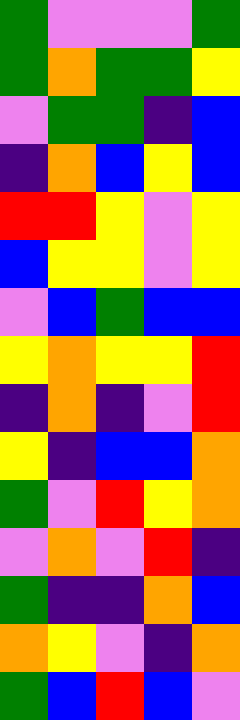[["green", "violet", "violet", "violet", "green"], ["green", "orange", "green", "green", "yellow"], ["violet", "green", "green", "indigo", "blue"], ["indigo", "orange", "blue", "yellow", "blue"], ["red", "red", "yellow", "violet", "yellow"], ["blue", "yellow", "yellow", "violet", "yellow"], ["violet", "blue", "green", "blue", "blue"], ["yellow", "orange", "yellow", "yellow", "red"], ["indigo", "orange", "indigo", "violet", "red"], ["yellow", "indigo", "blue", "blue", "orange"], ["green", "violet", "red", "yellow", "orange"], ["violet", "orange", "violet", "red", "indigo"], ["green", "indigo", "indigo", "orange", "blue"], ["orange", "yellow", "violet", "indigo", "orange"], ["green", "blue", "red", "blue", "violet"]]